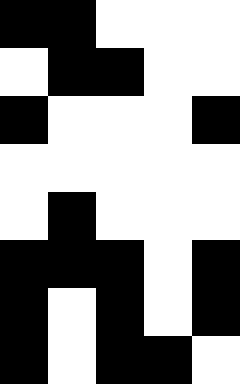[["black", "black", "white", "white", "white"], ["white", "black", "black", "white", "white"], ["black", "white", "white", "white", "black"], ["white", "white", "white", "white", "white"], ["white", "black", "white", "white", "white"], ["black", "black", "black", "white", "black"], ["black", "white", "black", "white", "black"], ["black", "white", "black", "black", "white"]]